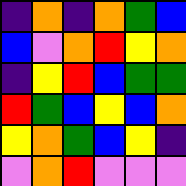[["indigo", "orange", "indigo", "orange", "green", "blue"], ["blue", "violet", "orange", "red", "yellow", "orange"], ["indigo", "yellow", "red", "blue", "green", "green"], ["red", "green", "blue", "yellow", "blue", "orange"], ["yellow", "orange", "green", "blue", "yellow", "indigo"], ["violet", "orange", "red", "violet", "violet", "violet"]]